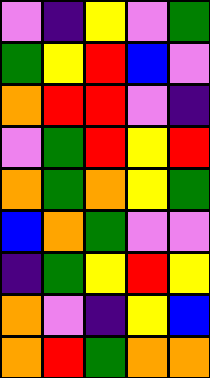[["violet", "indigo", "yellow", "violet", "green"], ["green", "yellow", "red", "blue", "violet"], ["orange", "red", "red", "violet", "indigo"], ["violet", "green", "red", "yellow", "red"], ["orange", "green", "orange", "yellow", "green"], ["blue", "orange", "green", "violet", "violet"], ["indigo", "green", "yellow", "red", "yellow"], ["orange", "violet", "indigo", "yellow", "blue"], ["orange", "red", "green", "orange", "orange"]]